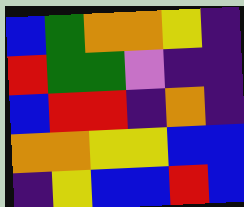[["blue", "green", "orange", "orange", "yellow", "indigo"], ["red", "green", "green", "violet", "indigo", "indigo"], ["blue", "red", "red", "indigo", "orange", "indigo"], ["orange", "orange", "yellow", "yellow", "blue", "blue"], ["indigo", "yellow", "blue", "blue", "red", "blue"]]